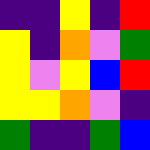[["indigo", "indigo", "yellow", "indigo", "red"], ["yellow", "indigo", "orange", "violet", "green"], ["yellow", "violet", "yellow", "blue", "red"], ["yellow", "yellow", "orange", "violet", "indigo"], ["green", "indigo", "indigo", "green", "blue"]]